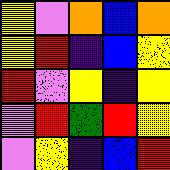[["yellow", "violet", "orange", "blue", "orange"], ["yellow", "red", "indigo", "blue", "yellow"], ["red", "violet", "yellow", "indigo", "yellow"], ["violet", "red", "green", "red", "yellow"], ["violet", "yellow", "indigo", "blue", "red"]]